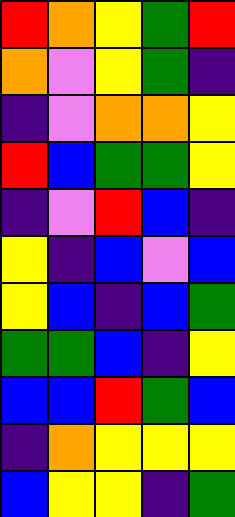[["red", "orange", "yellow", "green", "red"], ["orange", "violet", "yellow", "green", "indigo"], ["indigo", "violet", "orange", "orange", "yellow"], ["red", "blue", "green", "green", "yellow"], ["indigo", "violet", "red", "blue", "indigo"], ["yellow", "indigo", "blue", "violet", "blue"], ["yellow", "blue", "indigo", "blue", "green"], ["green", "green", "blue", "indigo", "yellow"], ["blue", "blue", "red", "green", "blue"], ["indigo", "orange", "yellow", "yellow", "yellow"], ["blue", "yellow", "yellow", "indigo", "green"]]